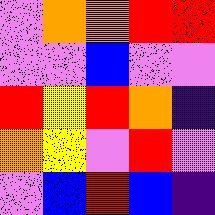[["violet", "orange", "orange", "red", "red"], ["violet", "violet", "blue", "violet", "violet"], ["red", "yellow", "red", "orange", "indigo"], ["orange", "yellow", "violet", "red", "violet"], ["violet", "blue", "red", "blue", "indigo"]]